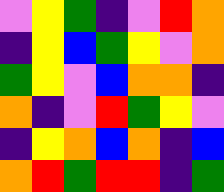[["violet", "yellow", "green", "indigo", "violet", "red", "orange"], ["indigo", "yellow", "blue", "green", "yellow", "violet", "orange"], ["green", "yellow", "violet", "blue", "orange", "orange", "indigo"], ["orange", "indigo", "violet", "red", "green", "yellow", "violet"], ["indigo", "yellow", "orange", "blue", "orange", "indigo", "blue"], ["orange", "red", "green", "red", "red", "indigo", "green"]]